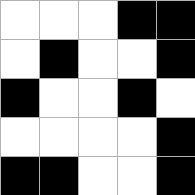[["white", "white", "white", "black", "black"], ["white", "black", "white", "white", "black"], ["black", "white", "white", "black", "white"], ["white", "white", "white", "white", "black"], ["black", "black", "white", "white", "black"]]